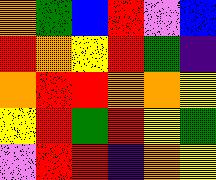[["orange", "green", "blue", "red", "violet", "blue"], ["red", "orange", "yellow", "red", "green", "indigo"], ["orange", "red", "red", "orange", "orange", "yellow"], ["yellow", "red", "green", "red", "yellow", "green"], ["violet", "red", "red", "indigo", "orange", "yellow"]]